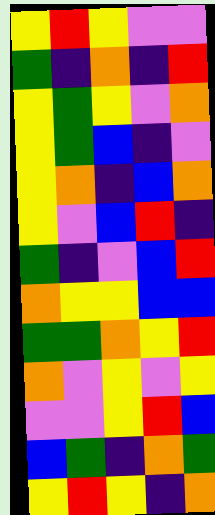[["yellow", "red", "yellow", "violet", "violet"], ["green", "indigo", "orange", "indigo", "red"], ["yellow", "green", "yellow", "violet", "orange"], ["yellow", "green", "blue", "indigo", "violet"], ["yellow", "orange", "indigo", "blue", "orange"], ["yellow", "violet", "blue", "red", "indigo"], ["green", "indigo", "violet", "blue", "red"], ["orange", "yellow", "yellow", "blue", "blue"], ["green", "green", "orange", "yellow", "red"], ["orange", "violet", "yellow", "violet", "yellow"], ["violet", "violet", "yellow", "red", "blue"], ["blue", "green", "indigo", "orange", "green"], ["yellow", "red", "yellow", "indigo", "orange"]]